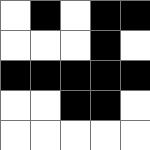[["white", "black", "white", "black", "black"], ["white", "white", "white", "black", "white"], ["black", "black", "black", "black", "black"], ["white", "white", "black", "black", "white"], ["white", "white", "white", "white", "white"]]